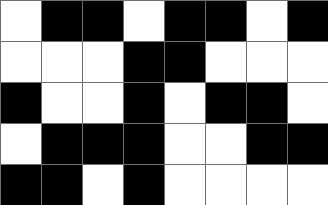[["white", "black", "black", "white", "black", "black", "white", "black"], ["white", "white", "white", "black", "black", "white", "white", "white"], ["black", "white", "white", "black", "white", "black", "black", "white"], ["white", "black", "black", "black", "white", "white", "black", "black"], ["black", "black", "white", "black", "white", "white", "white", "white"]]